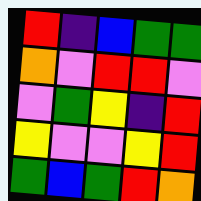[["red", "indigo", "blue", "green", "green"], ["orange", "violet", "red", "red", "violet"], ["violet", "green", "yellow", "indigo", "red"], ["yellow", "violet", "violet", "yellow", "red"], ["green", "blue", "green", "red", "orange"]]